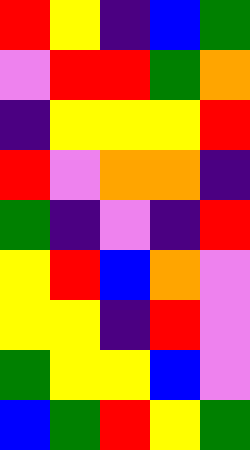[["red", "yellow", "indigo", "blue", "green"], ["violet", "red", "red", "green", "orange"], ["indigo", "yellow", "yellow", "yellow", "red"], ["red", "violet", "orange", "orange", "indigo"], ["green", "indigo", "violet", "indigo", "red"], ["yellow", "red", "blue", "orange", "violet"], ["yellow", "yellow", "indigo", "red", "violet"], ["green", "yellow", "yellow", "blue", "violet"], ["blue", "green", "red", "yellow", "green"]]